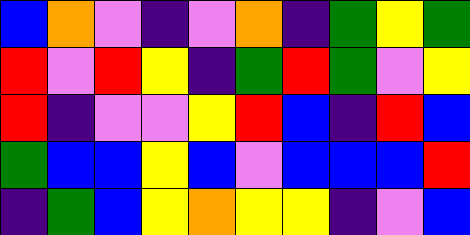[["blue", "orange", "violet", "indigo", "violet", "orange", "indigo", "green", "yellow", "green"], ["red", "violet", "red", "yellow", "indigo", "green", "red", "green", "violet", "yellow"], ["red", "indigo", "violet", "violet", "yellow", "red", "blue", "indigo", "red", "blue"], ["green", "blue", "blue", "yellow", "blue", "violet", "blue", "blue", "blue", "red"], ["indigo", "green", "blue", "yellow", "orange", "yellow", "yellow", "indigo", "violet", "blue"]]